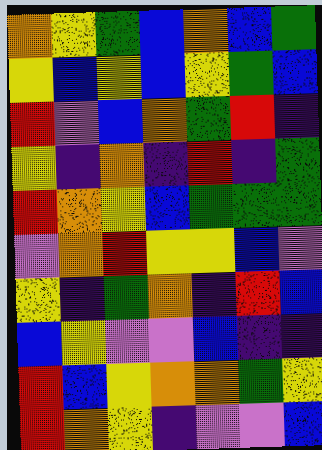[["orange", "yellow", "green", "blue", "orange", "blue", "green"], ["yellow", "blue", "yellow", "blue", "yellow", "green", "blue"], ["red", "violet", "blue", "orange", "green", "red", "indigo"], ["yellow", "indigo", "orange", "indigo", "red", "indigo", "green"], ["red", "orange", "yellow", "blue", "green", "green", "green"], ["violet", "orange", "red", "yellow", "yellow", "blue", "violet"], ["yellow", "indigo", "green", "orange", "indigo", "red", "blue"], ["blue", "yellow", "violet", "violet", "blue", "indigo", "indigo"], ["red", "blue", "yellow", "orange", "orange", "green", "yellow"], ["red", "orange", "yellow", "indigo", "violet", "violet", "blue"]]